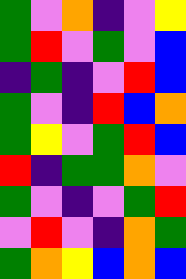[["green", "violet", "orange", "indigo", "violet", "yellow"], ["green", "red", "violet", "green", "violet", "blue"], ["indigo", "green", "indigo", "violet", "red", "blue"], ["green", "violet", "indigo", "red", "blue", "orange"], ["green", "yellow", "violet", "green", "red", "blue"], ["red", "indigo", "green", "green", "orange", "violet"], ["green", "violet", "indigo", "violet", "green", "red"], ["violet", "red", "violet", "indigo", "orange", "green"], ["green", "orange", "yellow", "blue", "orange", "blue"]]